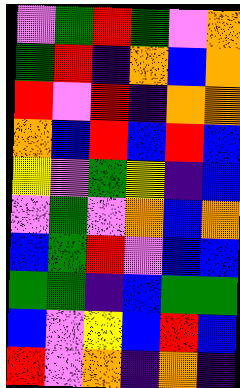[["violet", "green", "red", "green", "violet", "orange"], ["green", "red", "indigo", "orange", "blue", "orange"], ["red", "violet", "red", "indigo", "orange", "orange"], ["orange", "blue", "red", "blue", "red", "blue"], ["yellow", "violet", "green", "yellow", "indigo", "blue"], ["violet", "green", "violet", "orange", "blue", "orange"], ["blue", "green", "red", "violet", "blue", "blue"], ["green", "green", "indigo", "blue", "green", "green"], ["blue", "violet", "yellow", "blue", "red", "blue"], ["red", "violet", "orange", "indigo", "orange", "indigo"]]